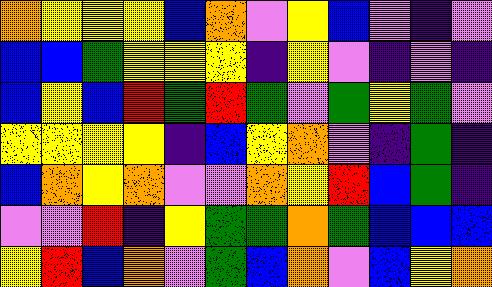[["orange", "yellow", "yellow", "yellow", "blue", "orange", "violet", "yellow", "blue", "violet", "indigo", "violet"], ["blue", "blue", "green", "yellow", "yellow", "yellow", "indigo", "yellow", "violet", "indigo", "violet", "indigo"], ["blue", "yellow", "blue", "red", "green", "red", "green", "violet", "green", "yellow", "green", "violet"], ["yellow", "yellow", "yellow", "yellow", "indigo", "blue", "yellow", "orange", "violet", "indigo", "green", "indigo"], ["blue", "orange", "yellow", "orange", "violet", "violet", "orange", "yellow", "red", "blue", "green", "indigo"], ["violet", "violet", "red", "indigo", "yellow", "green", "green", "orange", "green", "blue", "blue", "blue"], ["yellow", "red", "blue", "orange", "violet", "green", "blue", "orange", "violet", "blue", "yellow", "orange"]]